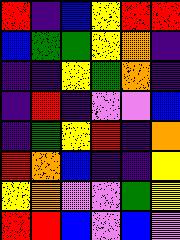[["red", "indigo", "blue", "yellow", "red", "red"], ["blue", "green", "green", "yellow", "orange", "indigo"], ["indigo", "indigo", "yellow", "green", "orange", "indigo"], ["indigo", "red", "indigo", "violet", "violet", "blue"], ["indigo", "green", "yellow", "red", "indigo", "orange"], ["red", "orange", "blue", "indigo", "indigo", "yellow"], ["yellow", "orange", "violet", "violet", "green", "yellow"], ["red", "red", "blue", "violet", "blue", "violet"]]